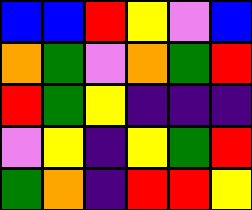[["blue", "blue", "red", "yellow", "violet", "blue"], ["orange", "green", "violet", "orange", "green", "red"], ["red", "green", "yellow", "indigo", "indigo", "indigo"], ["violet", "yellow", "indigo", "yellow", "green", "red"], ["green", "orange", "indigo", "red", "red", "yellow"]]